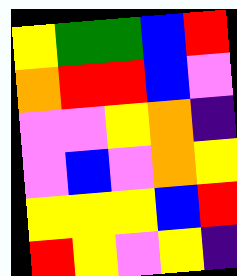[["yellow", "green", "green", "blue", "red"], ["orange", "red", "red", "blue", "violet"], ["violet", "violet", "yellow", "orange", "indigo"], ["violet", "blue", "violet", "orange", "yellow"], ["yellow", "yellow", "yellow", "blue", "red"], ["red", "yellow", "violet", "yellow", "indigo"]]